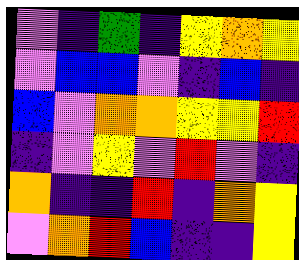[["violet", "indigo", "green", "indigo", "yellow", "orange", "yellow"], ["violet", "blue", "blue", "violet", "indigo", "blue", "indigo"], ["blue", "violet", "orange", "orange", "yellow", "yellow", "red"], ["indigo", "violet", "yellow", "violet", "red", "violet", "indigo"], ["orange", "indigo", "indigo", "red", "indigo", "orange", "yellow"], ["violet", "orange", "red", "blue", "indigo", "indigo", "yellow"]]